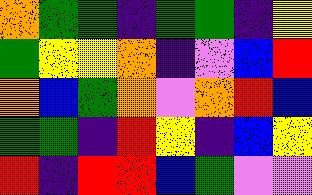[["orange", "green", "green", "indigo", "green", "green", "indigo", "yellow"], ["green", "yellow", "yellow", "orange", "indigo", "violet", "blue", "red"], ["orange", "blue", "green", "orange", "violet", "orange", "red", "blue"], ["green", "green", "indigo", "red", "yellow", "indigo", "blue", "yellow"], ["red", "indigo", "red", "red", "blue", "green", "violet", "violet"]]